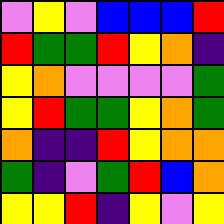[["violet", "yellow", "violet", "blue", "blue", "blue", "red"], ["red", "green", "green", "red", "yellow", "orange", "indigo"], ["yellow", "orange", "violet", "violet", "violet", "violet", "green"], ["yellow", "red", "green", "green", "yellow", "orange", "green"], ["orange", "indigo", "indigo", "red", "yellow", "orange", "orange"], ["green", "indigo", "violet", "green", "red", "blue", "orange"], ["yellow", "yellow", "red", "indigo", "yellow", "violet", "yellow"]]